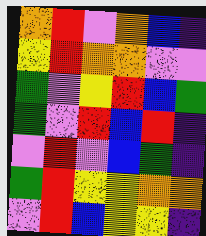[["orange", "red", "violet", "orange", "blue", "indigo"], ["yellow", "red", "orange", "orange", "violet", "violet"], ["green", "violet", "yellow", "red", "blue", "green"], ["green", "violet", "red", "blue", "red", "indigo"], ["violet", "red", "violet", "blue", "green", "indigo"], ["green", "red", "yellow", "yellow", "orange", "orange"], ["violet", "red", "blue", "yellow", "yellow", "indigo"]]